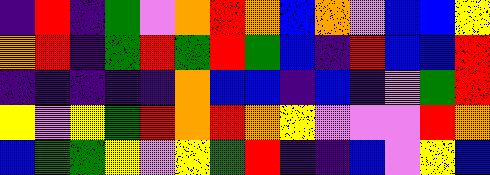[["indigo", "red", "indigo", "green", "violet", "orange", "red", "orange", "blue", "orange", "violet", "blue", "blue", "yellow"], ["orange", "red", "indigo", "green", "red", "green", "red", "green", "blue", "indigo", "red", "blue", "blue", "red"], ["indigo", "indigo", "indigo", "indigo", "indigo", "orange", "blue", "blue", "indigo", "blue", "indigo", "violet", "green", "red"], ["yellow", "violet", "yellow", "green", "red", "orange", "red", "orange", "yellow", "violet", "violet", "violet", "red", "orange"], ["blue", "green", "green", "yellow", "violet", "yellow", "green", "red", "indigo", "indigo", "blue", "violet", "yellow", "blue"]]